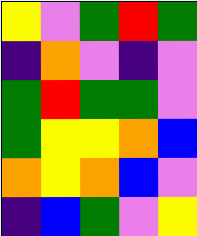[["yellow", "violet", "green", "red", "green"], ["indigo", "orange", "violet", "indigo", "violet"], ["green", "red", "green", "green", "violet"], ["green", "yellow", "yellow", "orange", "blue"], ["orange", "yellow", "orange", "blue", "violet"], ["indigo", "blue", "green", "violet", "yellow"]]